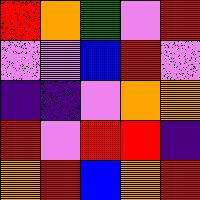[["red", "orange", "green", "violet", "red"], ["violet", "violet", "blue", "red", "violet"], ["indigo", "indigo", "violet", "orange", "orange"], ["red", "violet", "red", "red", "indigo"], ["orange", "red", "blue", "orange", "red"]]